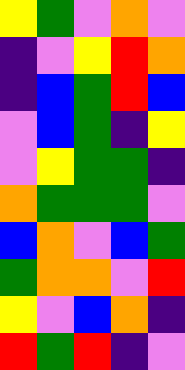[["yellow", "green", "violet", "orange", "violet"], ["indigo", "violet", "yellow", "red", "orange"], ["indigo", "blue", "green", "red", "blue"], ["violet", "blue", "green", "indigo", "yellow"], ["violet", "yellow", "green", "green", "indigo"], ["orange", "green", "green", "green", "violet"], ["blue", "orange", "violet", "blue", "green"], ["green", "orange", "orange", "violet", "red"], ["yellow", "violet", "blue", "orange", "indigo"], ["red", "green", "red", "indigo", "violet"]]